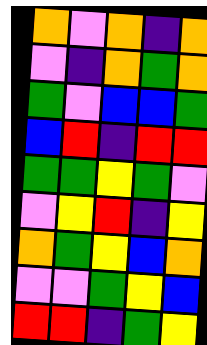[["orange", "violet", "orange", "indigo", "orange"], ["violet", "indigo", "orange", "green", "orange"], ["green", "violet", "blue", "blue", "green"], ["blue", "red", "indigo", "red", "red"], ["green", "green", "yellow", "green", "violet"], ["violet", "yellow", "red", "indigo", "yellow"], ["orange", "green", "yellow", "blue", "orange"], ["violet", "violet", "green", "yellow", "blue"], ["red", "red", "indigo", "green", "yellow"]]